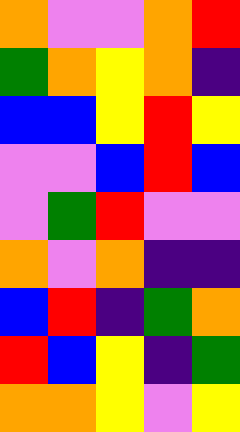[["orange", "violet", "violet", "orange", "red"], ["green", "orange", "yellow", "orange", "indigo"], ["blue", "blue", "yellow", "red", "yellow"], ["violet", "violet", "blue", "red", "blue"], ["violet", "green", "red", "violet", "violet"], ["orange", "violet", "orange", "indigo", "indigo"], ["blue", "red", "indigo", "green", "orange"], ["red", "blue", "yellow", "indigo", "green"], ["orange", "orange", "yellow", "violet", "yellow"]]